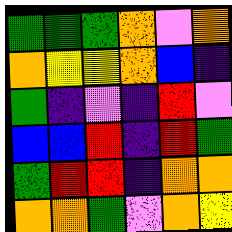[["green", "green", "green", "orange", "violet", "orange"], ["orange", "yellow", "yellow", "orange", "blue", "indigo"], ["green", "indigo", "violet", "indigo", "red", "violet"], ["blue", "blue", "red", "indigo", "red", "green"], ["green", "red", "red", "indigo", "orange", "orange"], ["orange", "orange", "green", "violet", "orange", "yellow"]]